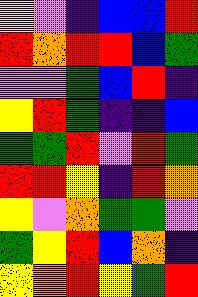[["yellow", "violet", "indigo", "blue", "blue", "red"], ["red", "orange", "red", "red", "blue", "green"], ["violet", "violet", "green", "blue", "red", "indigo"], ["yellow", "red", "green", "indigo", "indigo", "blue"], ["green", "green", "red", "violet", "red", "green"], ["red", "red", "yellow", "indigo", "red", "orange"], ["yellow", "violet", "orange", "green", "green", "violet"], ["green", "yellow", "red", "blue", "orange", "indigo"], ["yellow", "orange", "red", "yellow", "green", "red"]]